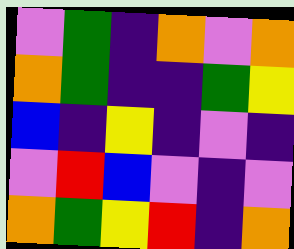[["violet", "green", "indigo", "orange", "violet", "orange"], ["orange", "green", "indigo", "indigo", "green", "yellow"], ["blue", "indigo", "yellow", "indigo", "violet", "indigo"], ["violet", "red", "blue", "violet", "indigo", "violet"], ["orange", "green", "yellow", "red", "indigo", "orange"]]